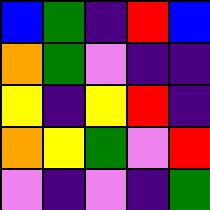[["blue", "green", "indigo", "red", "blue"], ["orange", "green", "violet", "indigo", "indigo"], ["yellow", "indigo", "yellow", "red", "indigo"], ["orange", "yellow", "green", "violet", "red"], ["violet", "indigo", "violet", "indigo", "green"]]